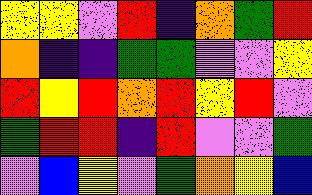[["yellow", "yellow", "violet", "red", "indigo", "orange", "green", "red"], ["orange", "indigo", "indigo", "green", "green", "violet", "violet", "yellow"], ["red", "yellow", "red", "orange", "red", "yellow", "red", "violet"], ["green", "red", "red", "indigo", "red", "violet", "violet", "green"], ["violet", "blue", "yellow", "violet", "green", "orange", "yellow", "blue"]]